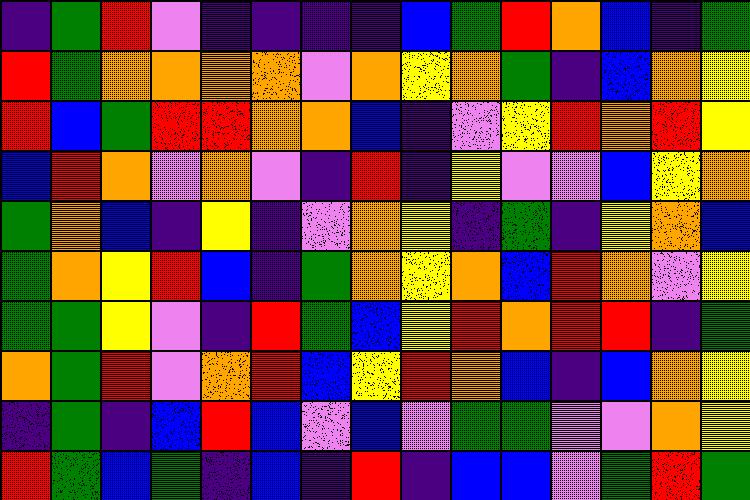[["indigo", "green", "red", "violet", "indigo", "indigo", "indigo", "indigo", "blue", "green", "red", "orange", "blue", "indigo", "green"], ["red", "green", "orange", "orange", "orange", "orange", "violet", "orange", "yellow", "orange", "green", "indigo", "blue", "orange", "yellow"], ["red", "blue", "green", "red", "red", "orange", "orange", "blue", "indigo", "violet", "yellow", "red", "orange", "red", "yellow"], ["blue", "red", "orange", "violet", "orange", "violet", "indigo", "red", "indigo", "yellow", "violet", "violet", "blue", "yellow", "orange"], ["green", "orange", "blue", "indigo", "yellow", "indigo", "violet", "orange", "yellow", "indigo", "green", "indigo", "yellow", "orange", "blue"], ["green", "orange", "yellow", "red", "blue", "indigo", "green", "orange", "yellow", "orange", "blue", "red", "orange", "violet", "yellow"], ["green", "green", "yellow", "violet", "indigo", "red", "green", "blue", "yellow", "red", "orange", "red", "red", "indigo", "green"], ["orange", "green", "red", "violet", "orange", "red", "blue", "yellow", "red", "orange", "blue", "indigo", "blue", "orange", "yellow"], ["indigo", "green", "indigo", "blue", "red", "blue", "violet", "blue", "violet", "green", "green", "violet", "violet", "orange", "yellow"], ["red", "green", "blue", "green", "indigo", "blue", "indigo", "red", "indigo", "blue", "blue", "violet", "green", "red", "green"]]